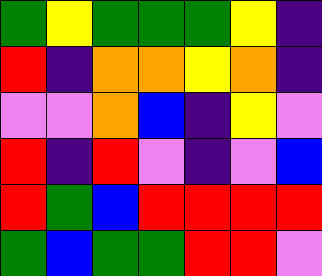[["green", "yellow", "green", "green", "green", "yellow", "indigo"], ["red", "indigo", "orange", "orange", "yellow", "orange", "indigo"], ["violet", "violet", "orange", "blue", "indigo", "yellow", "violet"], ["red", "indigo", "red", "violet", "indigo", "violet", "blue"], ["red", "green", "blue", "red", "red", "red", "red"], ["green", "blue", "green", "green", "red", "red", "violet"]]